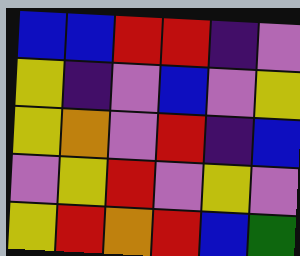[["blue", "blue", "red", "red", "indigo", "violet"], ["yellow", "indigo", "violet", "blue", "violet", "yellow"], ["yellow", "orange", "violet", "red", "indigo", "blue"], ["violet", "yellow", "red", "violet", "yellow", "violet"], ["yellow", "red", "orange", "red", "blue", "green"]]